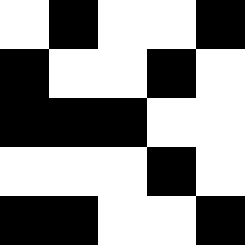[["white", "black", "white", "white", "black"], ["black", "white", "white", "black", "white"], ["black", "black", "black", "white", "white"], ["white", "white", "white", "black", "white"], ["black", "black", "white", "white", "black"]]